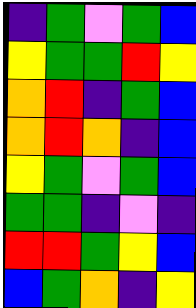[["indigo", "green", "violet", "green", "blue"], ["yellow", "green", "green", "red", "yellow"], ["orange", "red", "indigo", "green", "blue"], ["orange", "red", "orange", "indigo", "blue"], ["yellow", "green", "violet", "green", "blue"], ["green", "green", "indigo", "violet", "indigo"], ["red", "red", "green", "yellow", "blue"], ["blue", "green", "orange", "indigo", "yellow"]]